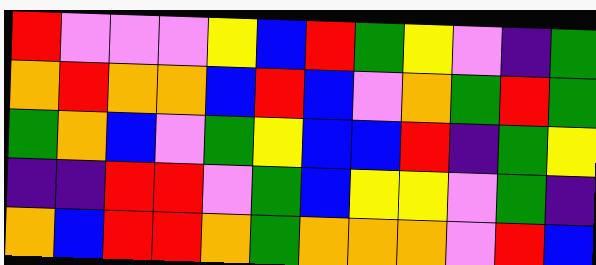[["red", "violet", "violet", "violet", "yellow", "blue", "red", "green", "yellow", "violet", "indigo", "green"], ["orange", "red", "orange", "orange", "blue", "red", "blue", "violet", "orange", "green", "red", "green"], ["green", "orange", "blue", "violet", "green", "yellow", "blue", "blue", "red", "indigo", "green", "yellow"], ["indigo", "indigo", "red", "red", "violet", "green", "blue", "yellow", "yellow", "violet", "green", "indigo"], ["orange", "blue", "red", "red", "orange", "green", "orange", "orange", "orange", "violet", "red", "blue"]]